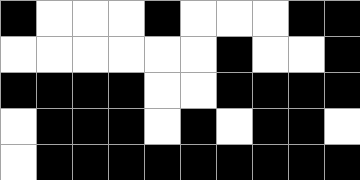[["black", "white", "white", "white", "black", "white", "white", "white", "black", "black"], ["white", "white", "white", "white", "white", "white", "black", "white", "white", "black"], ["black", "black", "black", "black", "white", "white", "black", "black", "black", "black"], ["white", "black", "black", "black", "white", "black", "white", "black", "black", "white"], ["white", "black", "black", "black", "black", "black", "black", "black", "black", "black"]]